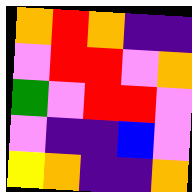[["orange", "red", "orange", "indigo", "indigo"], ["violet", "red", "red", "violet", "orange"], ["green", "violet", "red", "red", "violet"], ["violet", "indigo", "indigo", "blue", "violet"], ["yellow", "orange", "indigo", "indigo", "orange"]]